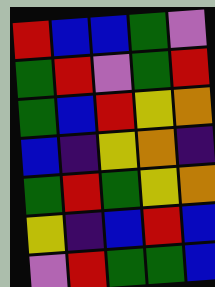[["red", "blue", "blue", "green", "violet"], ["green", "red", "violet", "green", "red"], ["green", "blue", "red", "yellow", "orange"], ["blue", "indigo", "yellow", "orange", "indigo"], ["green", "red", "green", "yellow", "orange"], ["yellow", "indigo", "blue", "red", "blue"], ["violet", "red", "green", "green", "blue"]]